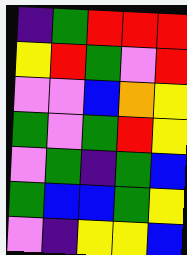[["indigo", "green", "red", "red", "red"], ["yellow", "red", "green", "violet", "red"], ["violet", "violet", "blue", "orange", "yellow"], ["green", "violet", "green", "red", "yellow"], ["violet", "green", "indigo", "green", "blue"], ["green", "blue", "blue", "green", "yellow"], ["violet", "indigo", "yellow", "yellow", "blue"]]